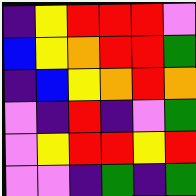[["indigo", "yellow", "red", "red", "red", "violet"], ["blue", "yellow", "orange", "red", "red", "green"], ["indigo", "blue", "yellow", "orange", "red", "orange"], ["violet", "indigo", "red", "indigo", "violet", "green"], ["violet", "yellow", "red", "red", "yellow", "red"], ["violet", "violet", "indigo", "green", "indigo", "green"]]